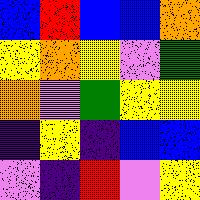[["blue", "red", "blue", "blue", "orange"], ["yellow", "orange", "yellow", "violet", "green"], ["orange", "violet", "green", "yellow", "yellow"], ["indigo", "yellow", "indigo", "blue", "blue"], ["violet", "indigo", "red", "violet", "yellow"]]